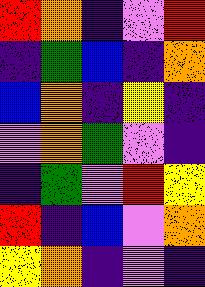[["red", "orange", "indigo", "violet", "red"], ["indigo", "green", "blue", "indigo", "orange"], ["blue", "orange", "indigo", "yellow", "indigo"], ["violet", "orange", "green", "violet", "indigo"], ["indigo", "green", "violet", "red", "yellow"], ["red", "indigo", "blue", "violet", "orange"], ["yellow", "orange", "indigo", "violet", "indigo"]]